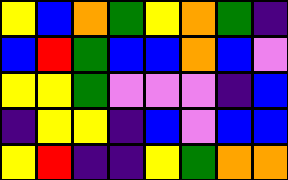[["yellow", "blue", "orange", "green", "yellow", "orange", "green", "indigo"], ["blue", "red", "green", "blue", "blue", "orange", "blue", "violet"], ["yellow", "yellow", "green", "violet", "violet", "violet", "indigo", "blue"], ["indigo", "yellow", "yellow", "indigo", "blue", "violet", "blue", "blue"], ["yellow", "red", "indigo", "indigo", "yellow", "green", "orange", "orange"]]